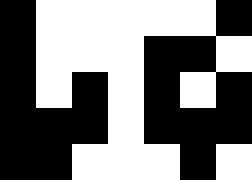[["black", "white", "white", "white", "white", "white", "black"], ["black", "white", "white", "white", "black", "black", "white"], ["black", "white", "black", "white", "black", "white", "black"], ["black", "black", "black", "white", "black", "black", "black"], ["black", "black", "white", "white", "white", "black", "white"]]